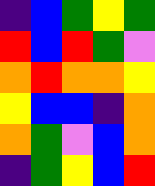[["indigo", "blue", "green", "yellow", "green"], ["red", "blue", "red", "green", "violet"], ["orange", "red", "orange", "orange", "yellow"], ["yellow", "blue", "blue", "indigo", "orange"], ["orange", "green", "violet", "blue", "orange"], ["indigo", "green", "yellow", "blue", "red"]]